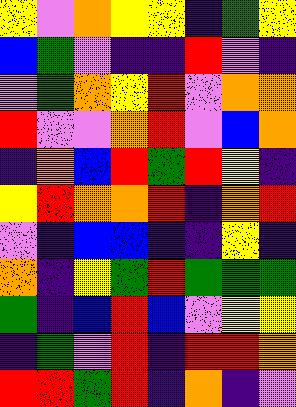[["yellow", "violet", "orange", "yellow", "yellow", "indigo", "green", "yellow"], ["blue", "green", "violet", "indigo", "indigo", "red", "violet", "indigo"], ["violet", "green", "orange", "yellow", "red", "violet", "orange", "orange"], ["red", "violet", "violet", "orange", "red", "violet", "blue", "orange"], ["indigo", "orange", "blue", "red", "green", "red", "yellow", "indigo"], ["yellow", "red", "orange", "orange", "red", "indigo", "orange", "red"], ["violet", "indigo", "blue", "blue", "indigo", "indigo", "yellow", "indigo"], ["orange", "indigo", "yellow", "green", "red", "green", "green", "green"], ["green", "indigo", "blue", "red", "blue", "violet", "yellow", "yellow"], ["indigo", "green", "violet", "red", "indigo", "red", "red", "orange"], ["red", "red", "green", "red", "indigo", "orange", "indigo", "violet"]]